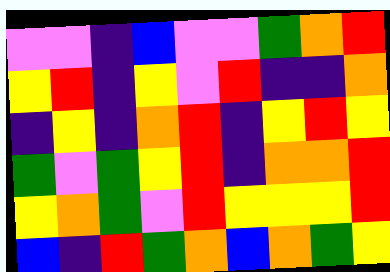[["violet", "violet", "indigo", "blue", "violet", "violet", "green", "orange", "red"], ["yellow", "red", "indigo", "yellow", "violet", "red", "indigo", "indigo", "orange"], ["indigo", "yellow", "indigo", "orange", "red", "indigo", "yellow", "red", "yellow"], ["green", "violet", "green", "yellow", "red", "indigo", "orange", "orange", "red"], ["yellow", "orange", "green", "violet", "red", "yellow", "yellow", "yellow", "red"], ["blue", "indigo", "red", "green", "orange", "blue", "orange", "green", "yellow"]]